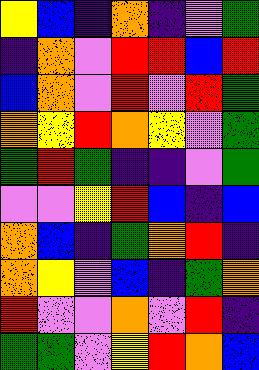[["yellow", "blue", "indigo", "orange", "indigo", "violet", "green"], ["indigo", "orange", "violet", "red", "red", "blue", "red"], ["blue", "orange", "violet", "red", "violet", "red", "green"], ["orange", "yellow", "red", "orange", "yellow", "violet", "green"], ["green", "red", "green", "indigo", "indigo", "violet", "green"], ["violet", "violet", "yellow", "red", "blue", "indigo", "blue"], ["orange", "blue", "indigo", "green", "orange", "red", "indigo"], ["orange", "yellow", "violet", "blue", "indigo", "green", "orange"], ["red", "violet", "violet", "orange", "violet", "red", "indigo"], ["green", "green", "violet", "yellow", "red", "orange", "blue"]]